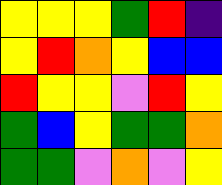[["yellow", "yellow", "yellow", "green", "red", "indigo"], ["yellow", "red", "orange", "yellow", "blue", "blue"], ["red", "yellow", "yellow", "violet", "red", "yellow"], ["green", "blue", "yellow", "green", "green", "orange"], ["green", "green", "violet", "orange", "violet", "yellow"]]